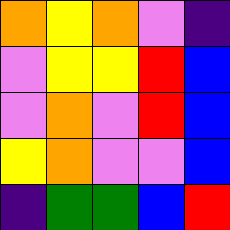[["orange", "yellow", "orange", "violet", "indigo"], ["violet", "yellow", "yellow", "red", "blue"], ["violet", "orange", "violet", "red", "blue"], ["yellow", "orange", "violet", "violet", "blue"], ["indigo", "green", "green", "blue", "red"]]